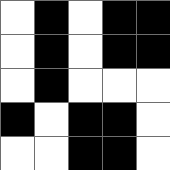[["white", "black", "white", "black", "black"], ["white", "black", "white", "black", "black"], ["white", "black", "white", "white", "white"], ["black", "white", "black", "black", "white"], ["white", "white", "black", "black", "white"]]